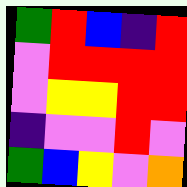[["green", "red", "blue", "indigo", "red"], ["violet", "red", "red", "red", "red"], ["violet", "yellow", "yellow", "red", "red"], ["indigo", "violet", "violet", "red", "violet"], ["green", "blue", "yellow", "violet", "orange"]]